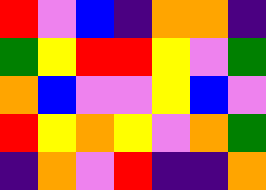[["red", "violet", "blue", "indigo", "orange", "orange", "indigo"], ["green", "yellow", "red", "red", "yellow", "violet", "green"], ["orange", "blue", "violet", "violet", "yellow", "blue", "violet"], ["red", "yellow", "orange", "yellow", "violet", "orange", "green"], ["indigo", "orange", "violet", "red", "indigo", "indigo", "orange"]]